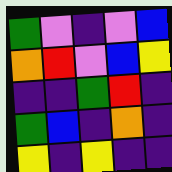[["green", "violet", "indigo", "violet", "blue"], ["orange", "red", "violet", "blue", "yellow"], ["indigo", "indigo", "green", "red", "indigo"], ["green", "blue", "indigo", "orange", "indigo"], ["yellow", "indigo", "yellow", "indigo", "indigo"]]